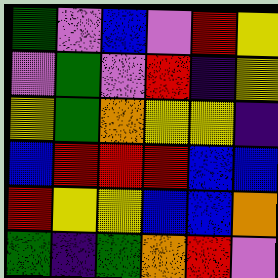[["green", "violet", "blue", "violet", "red", "yellow"], ["violet", "green", "violet", "red", "indigo", "yellow"], ["yellow", "green", "orange", "yellow", "yellow", "indigo"], ["blue", "red", "red", "red", "blue", "blue"], ["red", "yellow", "yellow", "blue", "blue", "orange"], ["green", "indigo", "green", "orange", "red", "violet"]]